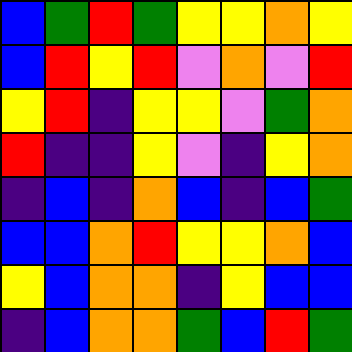[["blue", "green", "red", "green", "yellow", "yellow", "orange", "yellow"], ["blue", "red", "yellow", "red", "violet", "orange", "violet", "red"], ["yellow", "red", "indigo", "yellow", "yellow", "violet", "green", "orange"], ["red", "indigo", "indigo", "yellow", "violet", "indigo", "yellow", "orange"], ["indigo", "blue", "indigo", "orange", "blue", "indigo", "blue", "green"], ["blue", "blue", "orange", "red", "yellow", "yellow", "orange", "blue"], ["yellow", "blue", "orange", "orange", "indigo", "yellow", "blue", "blue"], ["indigo", "blue", "orange", "orange", "green", "blue", "red", "green"]]